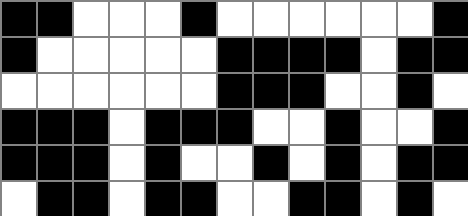[["black", "black", "white", "white", "white", "black", "white", "white", "white", "white", "white", "white", "black"], ["black", "white", "white", "white", "white", "white", "black", "black", "black", "black", "white", "black", "black"], ["white", "white", "white", "white", "white", "white", "black", "black", "black", "white", "white", "black", "white"], ["black", "black", "black", "white", "black", "black", "black", "white", "white", "black", "white", "white", "black"], ["black", "black", "black", "white", "black", "white", "white", "black", "white", "black", "white", "black", "black"], ["white", "black", "black", "white", "black", "black", "white", "white", "black", "black", "white", "black", "white"]]